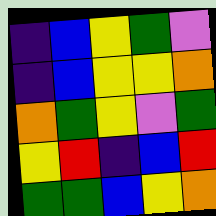[["indigo", "blue", "yellow", "green", "violet"], ["indigo", "blue", "yellow", "yellow", "orange"], ["orange", "green", "yellow", "violet", "green"], ["yellow", "red", "indigo", "blue", "red"], ["green", "green", "blue", "yellow", "orange"]]